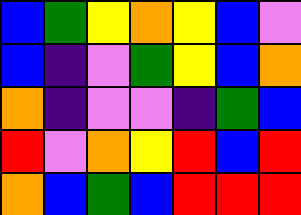[["blue", "green", "yellow", "orange", "yellow", "blue", "violet"], ["blue", "indigo", "violet", "green", "yellow", "blue", "orange"], ["orange", "indigo", "violet", "violet", "indigo", "green", "blue"], ["red", "violet", "orange", "yellow", "red", "blue", "red"], ["orange", "blue", "green", "blue", "red", "red", "red"]]